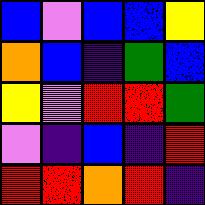[["blue", "violet", "blue", "blue", "yellow"], ["orange", "blue", "indigo", "green", "blue"], ["yellow", "violet", "red", "red", "green"], ["violet", "indigo", "blue", "indigo", "red"], ["red", "red", "orange", "red", "indigo"]]